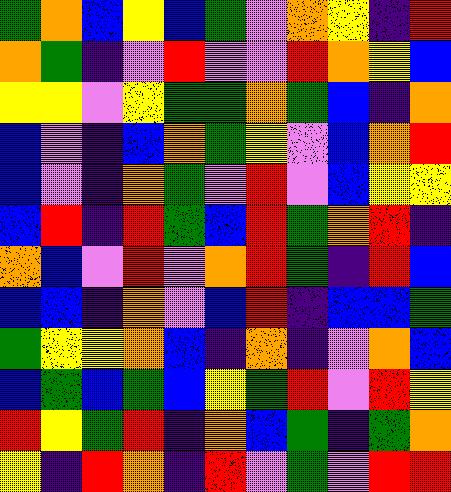[["green", "orange", "blue", "yellow", "blue", "green", "violet", "orange", "yellow", "indigo", "red"], ["orange", "green", "indigo", "violet", "red", "violet", "violet", "red", "orange", "yellow", "blue"], ["yellow", "yellow", "violet", "yellow", "green", "green", "orange", "green", "blue", "indigo", "orange"], ["blue", "violet", "indigo", "blue", "orange", "green", "yellow", "violet", "blue", "orange", "red"], ["blue", "violet", "indigo", "orange", "green", "violet", "red", "violet", "blue", "yellow", "yellow"], ["blue", "red", "indigo", "red", "green", "blue", "red", "green", "orange", "red", "indigo"], ["orange", "blue", "violet", "red", "violet", "orange", "red", "green", "indigo", "red", "blue"], ["blue", "blue", "indigo", "orange", "violet", "blue", "red", "indigo", "blue", "blue", "green"], ["green", "yellow", "yellow", "orange", "blue", "indigo", "orange", "indigo", "violet", "orange", "blue"], ["blue", "green", "blue", "green", "blue", "yellow", "green", "red", "violet", "red", "yellow"], ["red", "yellow", "green", "red", "indigo", "orange", "blue", "green", "indigo", "green", "orange"], ["yellow", "indigo", "red", "orange", "indigo", "red", "violet", "green", "violet", "red", "red"]]